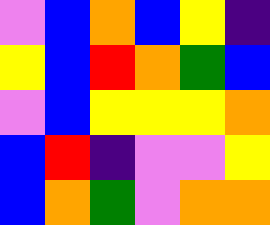[["violet", "blue", "orange", "blue", "yellow", "indigo"], ["yellow", "blue", "red", "orange", "green", "blue"], ["violet", "blue", "yellow", "yellow", "yellow", "orange"], ["blue", "red", "indigo", "violet", "violet", "yellow"], ["blue", "orange", "green", "violet", "orange", "orange"]]